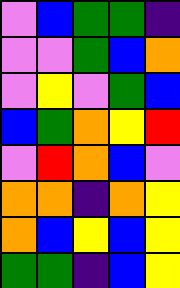[["violet", "blue", "green", "green", "indigo"], ["violet", "violet", "green", "blue", "orange"], ["violet", "yellow", "violet", "green", "blue"], ["blue", "green", "orange", "yellow", "red"], ["violet", "red", "orange", "blue", "violet"], ["orange", "orange", "indigo", "orange", "yellow"], ["orange", "blue", "yellow", "blue", "yellow"], ["green", "green", "indigo", "blue", "yellow"]]